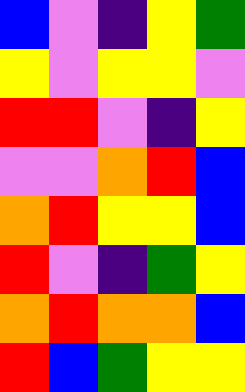[["blue", "violet", "indigo", "yellow", "green"], ["yellow", "violet", "yellow", "yellow", "violet"], ["red", "red", "violet", "indigo", "yellow"], ["violet", "violet", "orange", "red", "blue"], ["orange", "red", "yellow", "yellow", "blue"], ["red", "violet", "indigo", "green", "yellow"], ["orange", "red", "orange", "orange", "blue"], ["red", "blue", "green", "yellow", "yellow"]]